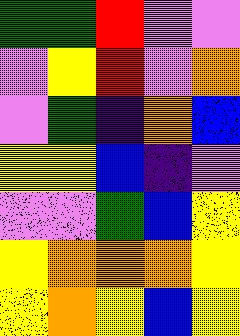[["green", "green", "red", "violet", "violet"], ["violet", "yellow", "red", "violet", "orange"], ["violet", "green", "indigo", "orange", "blue"], ["yellow", "yellow", "blue", "indigo", "violet"], ["violet", "violet", "green", "blue", "yellow"], ["yellow", "orange", "orange", "orange", "yellow"], ["yellow", "orange", "yellow", "blue", "yellow"]]